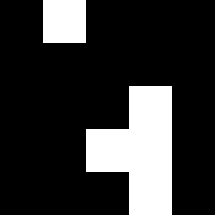[["black", "white", "black", "black", "black"], ["black", "black", "black", "black", "black"], ["black", "black", "black", "white", "black"], ["black", "black", "white", "white", "black"], ["black", "black", "black", "white", "black"]]